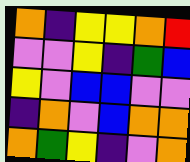[["orange", "indigo", "yellow", "yellow", "orange", "red"], ["violet", "violet", "yellow", "indigo", "green", "blue"], ["yellow", "violet", "blue", "blue", "violet", "violet"], ["indigo", "orange", "violet", "blue", "orange", "orange"], ["orange", "green", "yellow", "indigo", "violet", "orange"]]